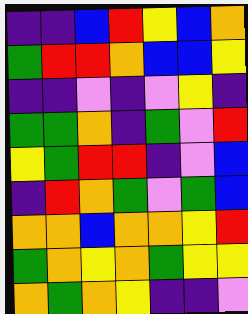[["indigo", "indigo", "blue", "red", "yellow", "blue", "orange"], ["green", "red", "red", "orange", "blue", "blue", "yellow"], ["indigo", "indigo", "violet", "indigo", "violet", "yellow", "indigo"], ["green", "green", "orange", "indigo", "green", "violet", "red"], ["yellow", "green", "red", "red", "indigo", "violet", "blue"], ["indigo", "red", "orange", "green", "violet", "green", "blue"], ["orange", "orange", "blue", "orange", "orange", "yellow", "red"], ["green", "orange", "yellow", "orange", "green", "yellow", "yellow"], ["orange", "green", "orange", "yellow", "indigo", "indigo", "violet"]]